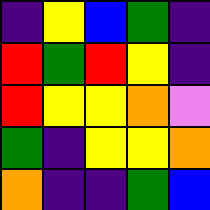[["indigo", "yellow", "blue", "green", "indigo"], ["red", "green", "red", "yellow", "indigo"], ["red", "yellow", "yellow", "orange", "violet"], ["green", "indigo", "yellow", "yellow", "orange"], ["orange", "indigo", "indigo", "green", "blue"]]